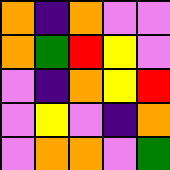[["orange", "indigo", "orange", "violet", "violet"], ["orange", "green", "red", "yellow", "violet"], ["violet", "indigo", "orange", "yellow", "red"], ["violet", "yellow", "violet", "indigo", "orange"], ["violet", "orange", "orange", "violet", "green"]]